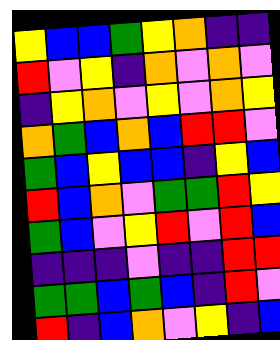[["yellow", "blue", "blue", "green", "yellow", "orange", "indigo", "indigo"], ["red", "violet", "yellow", "indigo", "orange", "violet", "orange", "violet"], ["indigo", "yellow", "orange", "violet", "yellow", "violet", "orange", "yellow"], ["orange", "green", "blue", "orange", "blue", "red", "red", "violet"], ["green", "blue", "yellow", "blue", "blue", "indigo", "yellow", "blue"], ["red", "blue", "orange", "violet", "green", "green", "red", "yellow"], ["green", "blue", "violet", "yellow", "red", "violet", "red", "blue"], ["indigo", "indigo", "indigo", "violet", "indigo", "indigo", "red", "red"], ["green", "green", "blue", "green", "blue", "indigo", "red", "violet"], ["red", "indigo", "blue", "orange", "violet", "yellow", "indigo", "blue"]]